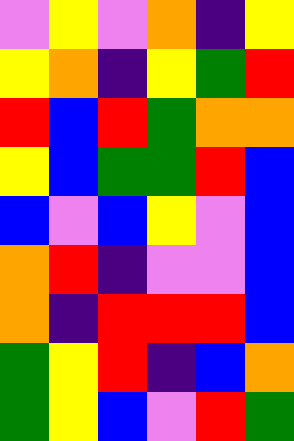[["violet", "yellow", "violet", "orange", "indigo", "yellow"], ["yellow", "orange", "indigo", "yellow", "green", "red"], ["red", "blue", "red", "green", "orange", "orange"], ["yellow", "blue", "green", "green", "red", "blue"], ["blue", "violet", "blue", "yellow", "violet", "blue"], ["orange", "red", "indigo", "violet", "violet", "blue"], ["orange", "indigo", "red", "red", "red", "blue"], ["green", "yellow", "red", "indigo", "blue", "orange"], ["green", "yellow", "blue", "violet", "red", "green"]]